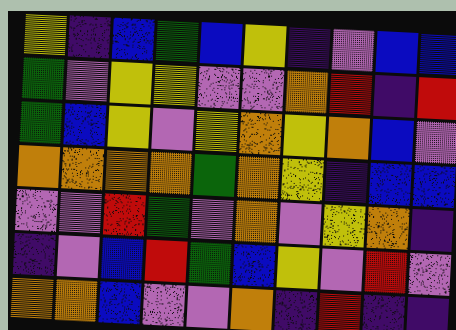[["yellow", "indigo", "blue", "green", "blue", "yellow", "indigo", "violet", "blue", "blue"], ["green", "violet", "yellow", "yellow", "violet", "violet", "orange", "red", "indigo", "red"], ["green", "blue", "yellow", "violet", "yellow", "orange", "yellow", "orange", "blue", "violet"], ["orange", "orange", "orange", "orange", "green", "orange", "yellow", "indigo", "blue", "blue"], ["violet", "violet", "red", "green", "violet", "orange", "violet", "yellow", "orange", "indigo"], ["indigo", "violet", "blue", "red", "green", "blue", "yellow", "violet", "red", "violet"], ["orange", "orange", "blue", "violet", "violet", "orange", "indigo", "red", "indigo", "indigo"]]